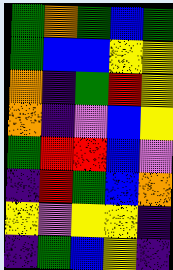[["green", "orange", "green", "blue", "green"], ["green", "blue", "blue", "yellow", "yellow"], ["orange", "indigo", "green", "red", "yellow"], ["orange", "indigo", "violet", "blue", "yellow"], ["green", "red", "red", "blue", "violet"], ["indigo", "red", "green", "blue", "orange"], ["yellow", "violet", "yellow", "yellow", "indigo"], ["indigo", "green", "blue", "yellow", "indigo"]]